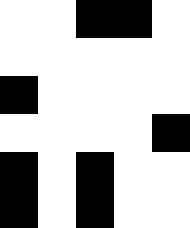[["white", "white", "black", "black", "white"], ["white", "white", "white", "white", "white"], ["black", "white", "white", "white", "white"], ["white", "white", "white", "white", "black"], ["black", "white", "black", "white", "white"], ["black", "white", "black", "white", "white"]]